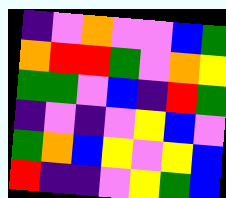[["indigo", "violet", "orange", "violet", "violet", "blue", "green"], ["orange", "red", "red", "green", "violet", "orange", "yellow"], ["green", "green", "violet", "blue", "indigo", "red", "green"], ["indigo", "violet", "indigo", "violet", "yellow", "blue", "violet"], ["green", "orange", "blue", "yellow", "violet", "yellow", "blue"], ["red", "indigo", "indigo", "violet", "yellow", "green", "blue"]]